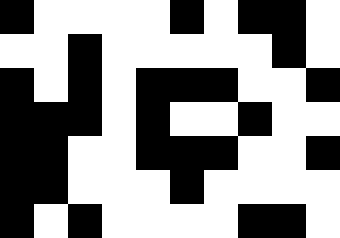[["black", "white", "white", "white", "white", "black", "white", "black", "black", "white"], ["white", "white", "black", "white", "white", "white", "white", "white", "black", "white"], ["black", "white", "black", "white", "black", "black", "black", "white", "white", "black"], ["black", "black", "black", "white", "black", "white", "white", "black", "white", "white"], ["black", "black", "white", "white", "black", "black", "black", "white", "white", "black"], ["black", "black", "white", "white", "white", "black", "white", "white", "white", "white"], ["black", "white", "black", "white", "white", "white", "white", "black", "black", "white"]]